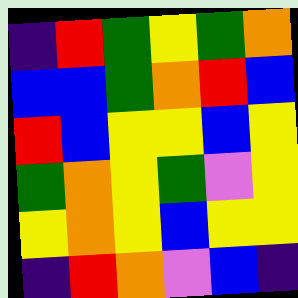[["indigo", "red", "green", "yellow", "green", "orange"], ["blue", "blue", "green", "orange", "red", "blue"], ["red", "blue", "yellow", "yellow", "blue", "yellow"], ["green", "orange", "yellow", "green", "violet", "yellow"], ["yellow", "orange", "yellow", "blue", "yellow", "yellow"], ["indigo", "red", "orange", "violet", "blue", "indigo"]]